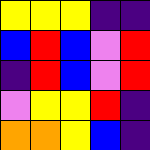[["yellow", "yellow", "yellow", "indigo", "indigo"], ["blue", "red", "blue", "violet", "red"], ["indigo", "red", "blue", "violet", "red"], ["violet", "yellow", "yellow", "red", "indigo"], ["orange", "orange", "yellow", "blue", "indigo"]]